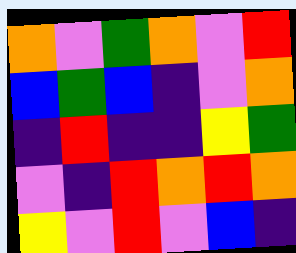[["orange", "violet", "green", "orange", "violet", "red"], ["blue", "green", "blue", "indigo", "violet", "orange"], ["indigo", "red", "indigo", "indigo", "yellow", "green"], ["violet", "indigo", "red", "orange", "red", "orange"], ["yellow", "violet", "red", "violet", "blue", "indigo"]]